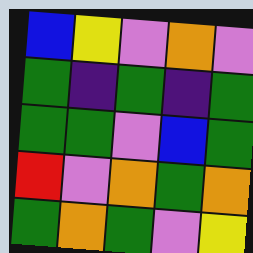[["blue", "yellow", "violet", "orange", "violet"], ["green", "indigo", "green", "indigo", "green"], ["green", "green", "violet", "blue", "green"], ["red", "violet", "orange", "green", "orange"], ["green", "orange", "green", "violet", "yellow"]]